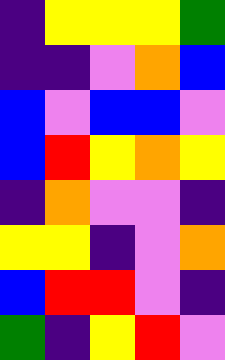[["indigo", "yellow", "yellow", "yellow", "green"], ["indigo", "indigo", "violet", "orange", "blue"], ["blue", "violet", "blue", "blue", "violet"], ["blue", "red", "yellow", "orange", "yellow"], ["indigo", "orange", "violet", "violet", "indigo"], ["yellow", "yellow", "indigo", "violet", "orange"], ["blue", "red", "red", "violet", "indigo"], ["green", "indigo", "yellow", "red", "violet"]]